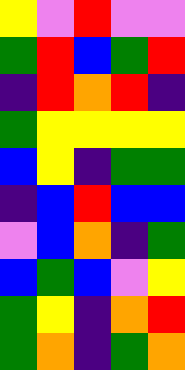[["yellow", "violet", "red", "violet", "violet"], ["green", "red", "blue", "green", "red"], ["indigo", "red", "orange", "red", "indigo"], ["green", "yellow", "yellow", "yellow", "yellow"], ["blue", "yellow", "indigo", "green", "green"], ["indigo", "blue", "red", "blue", "blue"], ["violet", "blue", "orange", "indigo", "green"], ["blue", "green", "blue", "violet", "yellow"], ["green", "yellow", "indigo", "orange", "red"], ["green", "orange", "indigo", "green", "orange"]]